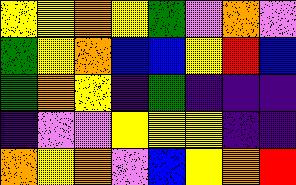[["yellow", "yellow", "orange", "yellow", "green", "violet", "orange", "violet"], ["green", "yellow", "orange", "blue", "blue", "yellow", "red", "blue"], ["green", "orange", "yellow", "indigo", "green", "indigo", "indigo", "indigo"], ["indigo", "violet", "violet", "yellow", "yellow", "yellow", "indigo", "indigo"], ["orange", "yellow", "orange", "violet", "blue", "yellow", "orange", "red"]]